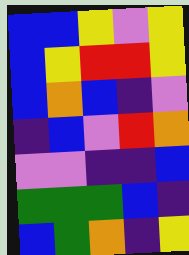[["blue", "blue", "yellow", "violet", "yellow"], ["blue", "yellow", "red", "red", "yellow"], ["blue", "orange", "blue", "indigo", "violet"], ["indigo", "blue", "violet", "red", "orange"], ["violet", "violet", "indigo", "indigo", "blue"], ["green", "green", "green", "blue", "indigo"], ["blue", "green", "orange", "indigo", "yellow"]]